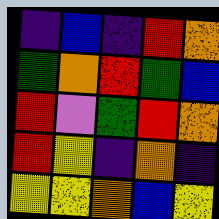[["indigo", "blue", "indigo", "red", "orange"], ["green", "orange", "red", "green", "blue"], ["red", "violet", "green", "red", "orange"], ["red", "yellow", "indigo", "orange", "indigo"], ["yellow", "yellow", "orange", "blue", "yellow"]]